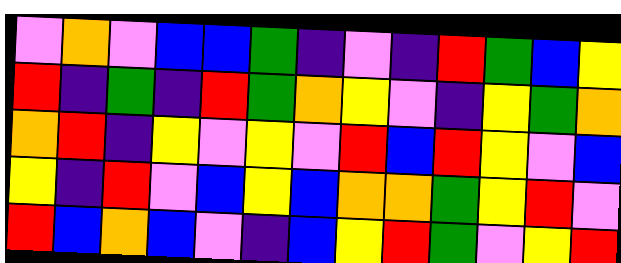[["violet", "orange", "violet", "blue", "blue", "green", "indigo", "violet", "indigo", "red", "green", "blue", "yellow"], ["red", "indigo", "green", "indigo", "red", "green", "orange", "yellow", "violet", "indigo", "yellow", "green", "orange"], ["orange", "red", "indigo", "yellow", "violet", "yellow", "violet", "red", "blue", "red", "yellow", "violet", "blue"], ["yellow", "indigo", "red", "violet", "blue", "yellow", "blue", "orange", "orange", "green", "yellow", "red", "violet"], ["red", "blue", "orange", "blue", "violet", "indigo", "blue", "yellow", "red", "green", "violet", "yellow", "red"]]